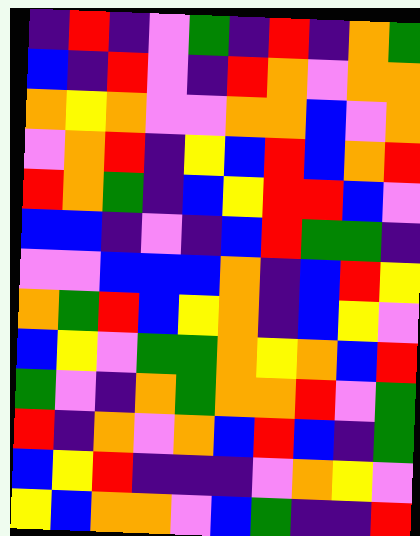[["indigo", "red", "indigo", "violet", "green", "indigo", "red", "indigo", "orange", "green"], ["blue", "indigo", "red", "violet", "indigo", "red", "orange", "violet", "orange", "orange"], ["orange", "yellow", "orange", "violet", "violet", "orange", "orange", "blue", "violet", "orange"], ["violet", "orange", "red", "indigo", "yellow", "blue", "red", "blue", "orange", "red"], ["red", "orange", "green", "indigo", "blue", "yellow", "red", "red", "blue", "violet"], ["blue", "blue", "indigo", "violet", "indigo", "blue", "red", "green", "green", "indigo"], ["violet", "violet", "blue", "blue", "blue", "orange", "indigo", "blue", "red", "yellow"], ["orange", "green", "red", "blue", "yellow", "orange", "indigo", "blue", "yellow", "violet"], ["blue", "yellow", "violet", "green", "green", "orange", "yellow", "orange", "blue", "red"], ["green", "violet", "indigo", "orange", "green", "orange", "orange", "red", "violet", "green"], ["red", "indigo", "orange", "violet", "orange", "blue", "red", "blue", "indigo", "green"], ["blue", "yellow", "red", "indigo", "indigo", "indigo", "violet", "orange", "yellow", "violet"], ["yellow", "blue", "orange", "orange", "violet", "blue", "green", "indigo", "indigo", "red"]]